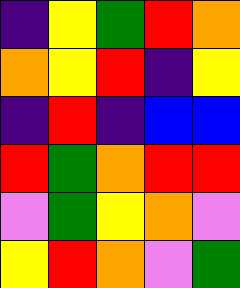[["indigo", "yellow", "green", "red", "orange"], ["orange", "yellow", "red", "indigo", "yellow"], ["indigo", "red", "indigo", "blue", "blue"], ["red", "green", "orange", "red", "red"], ["violet", "green", "yellow", "orange", "violet"], ["yellow", "red", "orange", "violet", "green"]]